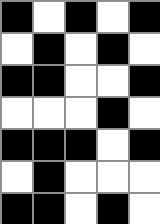[["black", "white", "black", "white", "black"], ["white", "black", "white", "black", "white"], ["black", "black", "white", "white", "black"], ["white", "white", "white", "black", "white"], ["black", "black", "black", "white", "black"], ["white", "black", "white", "white", "white"], ["black", "black", "white", "black", "white"]]